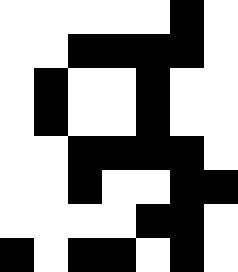[["white", "white", "white", "white", "white", "black", "white"], ["white", "white", "black", "black", "black", "black", "white"], ["white", "black", "white", "white", "black", "white", "white"], ["white", "black", "white", "white", "black", "white", "white"], ["white", "white", "black", "black", "black", "black", "white"], ["white", "white", "black", "white", "white", "black", "black"], ["white", "white", "white", "white", "black", "black", "white"], ["black", "white", "black", "black", "white", "black", "white"]]